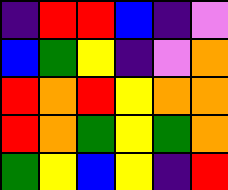[["indigo", "red", "red", "blue", "indigo", "violet"], ["blue", "green", "yellow", "indigo", "violet", "orange"], ["red", "orange", "red", "yellow", "orange", "orange"], ["red", "orange", "green", "yellow", "green", "orange"], ["green", "yellow", "blue", "yellow", "indigo", "red"]]